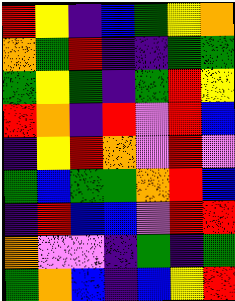[["red", "yellow", "indigo", "blue", "green", "yellow", "orange"], ["orange", "green", "red", "indigo", "indigo", "green", "green"], ["green", "yellow", "green", "indigo", "green", "red", "yellow"], ["red", "orange", "indigo", "red", "violet", "red", "blue"], ["indigo", "yellow", "red", "orange", "violet", "red", "violet"], ["green", "blue", "green", "green", "orange", "red", "blue"], ["indigo", "red", "blue", "blue", "violet", "red", "red"], ["orange", "violet", "violet", "indigo", "green", "indigo", "green"], ["green", "orange", "blue", "indigo", "blue", "yellow", "red"]]